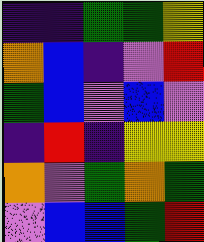[["indigo", "indigo", "green", "green", "yellow"], ["orange", "blue", "indigo", "violet", "red"], ["green", "blue", "violet", "blue", "violet"], ["indigo", "red", "indigo", "yellow", "yellow"], ["orange", "violet", "green", "orange", "green"], ["violet", "blue", "blue", "green", "red"]]